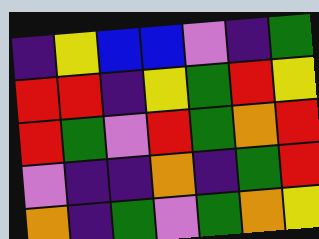[["indigo", "yellow", "blue", "blue", "violet", "indigo", "green"], ["red", "red", "indigo", "yellow", "green", "red", "yellow"], ["red", "green", "violet", "red", "green", "orange", "red"], ["violet", "indigo", "indigo", "orange", "indigo", "green", "red"], ["orange", "indigo", "green", "violet", "green", "orange", "yellow"]]